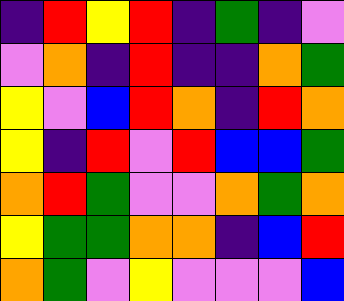[["indigo", "red", "yellow", "red", "indigo", "green", "indigo", "violet"], ["violet", "orange", "indigo", "red", "indigo", "indigo", "orange", "green"], ["yellow", "violet", "blue", "red", "orange", "indigo", "red", "orange"], ["yellow", "indigo", "red", "violet", "red", "blue", "blue", "green"], ["orange", "red", "green", "violet", "violet", "orange", "green", "orange"], ["yellow", "green", "green", "orange", "orange", "indigo", "blue", "red"], ["orange", "green", "violet", "yellow", "violet", "violet", "violet", "blue"]]